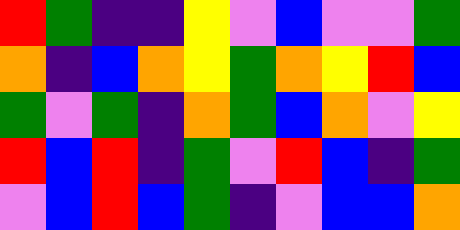[["red", "green", "indigo", "indigo", "yellow", "violet", "blue", "violet", "violet", "green"], ["orange", "indigo", "blue", "orange", "yellow", "green", "orange", "yellow", "red", "blue"], ["green", "violet", "green", "indigo", "orange", "green", "blue", "orange", "violet", "yellow"], ["red", "blue", "red", "indigo", "green", "violet", "red", "blue", "indigo", "green"], ["violet", "blue", "red", "blue", "green", "indigo", "violet", "blue", "blue", "orange"]]